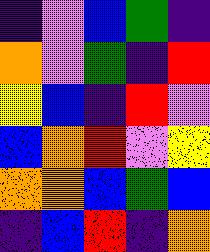[["indigo", "violet", "blue", "green", "indigo"], ["orange", "violet", "green", "indigo", "red"], ["yellow", "blue", "indigo", "red", "violet"], ["blue", "orange", "red", "violet", "yellow"], ["orange", "orange", "blue", "green", "blue"], ["indigo", "blue", "red", "indigo", "orange"]]